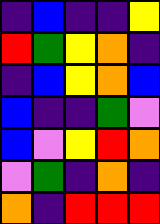[["indigo", "blue", "indigo", "indigo", "yellow"], ["red", "green", "yellow", "orange", "indigo"], ["indigo", "blue", "yellow", "orange", "blue"], ["blue", "indigo", "indigo", "green", "violet"], ["blue", "violet", "yellow", "red", "orange"], ["violet", "green", "indigo", "orange", "indigo"], ["orange", "indigo", "red", "red", "red"]]